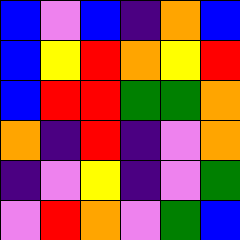[["blue", "violet", "blue", "indigo", "orange", "blue"], ["blue", "yellow", "red", "orange", "yellow", "red"], ["blue", "red", "red", "green", "green", "orange"], ["orange", "indigo", "red", "indigo", "violet", "orange"], ["indigo", "violet", "yellow", "indigo", "violet", "green"], ["violet", "red", "orange", "violet", "green", "blue"]]